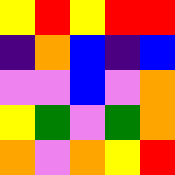[["yellow", "red", "yellow", "red", "red"], ["indigo", "orange", "blue", "indigo", "blue"], ["violet", "violet", "blue", "violet", "orange"], ["yellow", "green", "violet", "green", "orange"], ["orange", "violet", "orange", "yellow", "red"]]